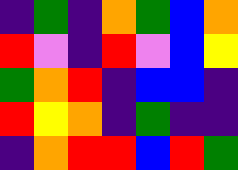[["indigo", "green", "indigo", "orange", "green", "blue", "orange"], ["red", "violet", "indigo", "red", "violet", "blue", "yellow"], ["green", "orange", "red", "indigo", "blue", "blue", "indigo"], ["red", "yellow", "orange", "indigo", "green", "indigo", "indigo"], ["indigo", "orange", "red", "red", "blue", "red", "green"]]